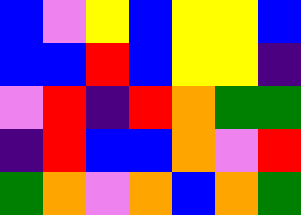[["blue", "violet", "yellow", "blue", "yellow", "yellow", "blue"], ["blue", "blue", "red", "blue", "yellow", "yellow", "indigo"], ["violet", "red", "indigo", "red", "orange", "green", "green"], ["indigo", "red", "blue", "blue", "orange", "violet", "red"], ["green", "orange", "violet", "orange", "blue", "orange", "green"]]